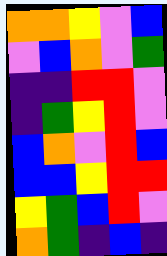[["orange", "orange", "yellow", "violet", "blue"], ["violet", "blue", "orange", "violet", "green"], ["indigo", "indigo", "red", "red", "violet"], ["indigo", "green", "yellow", "red", "violet"], ["blue", "orange", "violet", "red", "blue"], ["blue", "blue", "yellow", "red", "red"], ["yellow", "green", "blue", "red", "violet"], ["orange", "green", "indigo", "blue", "indigo"]]